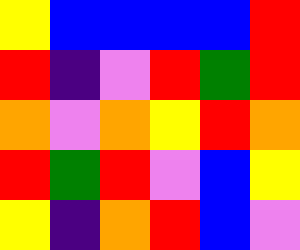[["yellow", "blue", "blue", "blue", "blue", "red"], ["red", "indigo", "violet", "red", "green", "red"], ["orange", "violet", "orange", "yellow", "red", "orange"], ["red", "green", "red", "violet", "blue", "yellow"], ["yellow", "indigo", "orange", "red", "blue", "violet"]]